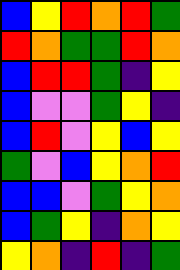[["blue", "yellow", "red", "orange", "red", "green"], ["red", "orange", "green", "green", "red", "orange"], ["blue", "red", "red", "green", "indigo", "yellow"], ["blue", "violet", "violet", "green", "yellow", "indigo"], ["blue", "red", "violet", "yellow", "blue", "yellow"], ["green", "violet", "blue", "yellow", "orange", "red"], ["blue", "blue", "violet", "green", "yellow", "orange"], ["blue", "green", "yellow", "indigo", "orange", "yellow"], ["yellow", "orange", "indigo", "red", "indigo", "green"]]